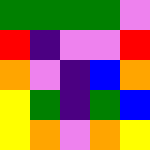[["green", "green", "green", "green", "violet"], ["red", "indigo", "violet", "violet", "red"], ["orange", "violet", "indigo", "blue", "orange"], ["yellow", "green", "indigo", "green", "blue"], ["yellow", "orange", "violet", "orange", "yellow"]]